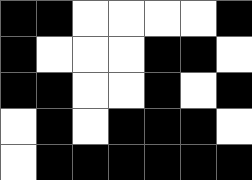[["black", "black", "white", "white", "white", "white", "black"], ["black", "white", "white", "white", "black", "black", "white"], ["black", "black", "white", "white", "black", "white", "black"], ["white", "black", "white", "black", "black", "black", "white"], ["white", "black", "black", "black", "black", "black", "black"]]